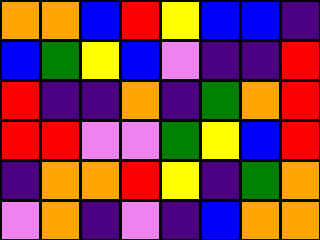[["orange", "orange", "blue", "red", "yellow", "blue", "blue", "indigo"], ["blue", "green", "yellow", "blue", "violet", "indigo", "indigo", "red"], ["red", "indigo", "indigo", "orange", "indigo", "green", "orange", "red"], ["red", "red", "violet", "violet", "green", "yellow", "blue", "red"], ["indigo", "orange", "orange", "red", "yellow", "indigo", "green", "orange"], ["violet", "orange", "indigo", "violet", "indigo", "blue", "orange", "orange"]]